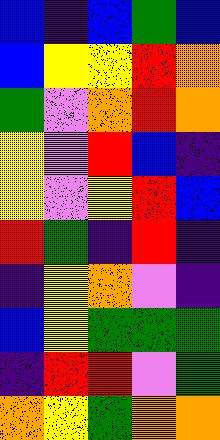[["blue", "indigo", "blue", "green", "blue"], ["blue", "yellow", "yellow", "red", "orange"], ["green", "violet", "orange", "red", "orange"], ["yellow", "violet", "red", "blue", "indigo"], ["yellow", "violet", "yellow", "red", "blue"], ["red", "green", "indigo", "red", "indigo"], ["indigo", "yellow", "orange", "violet", "indigo"], ["blue", "yellow", "green", "green", "green"], ["indigo", "red", "red", "violet", "green"], ["orange", "yellow", "green", "orange", "orange"]]